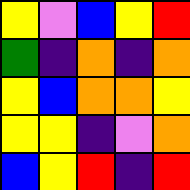[["yellow", "violet", "blue", "yellow", "red"], ["green", "indigo", "orange", "indigo", "orange"], ["yellow", "blue", "orange", "orange", "yellow"], ["yellow", "yellow", "indigo", "violet", "orange"], ["blue", "yellow", "red", "indigo", "red"]]